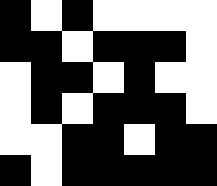[["black", "white", "black", "white", "white", "white", "white"], ["black", "black", "white", "black", "black", "black", "white"], ["white", "black", "black", "white", "black", "white", "white"], ["white", "black", "white", "black", "black", "black", "white"], ["white", "white", "black", "black", "white", "black", "black"], ["black", "white", "black", "black", "black", "black", "black"]]